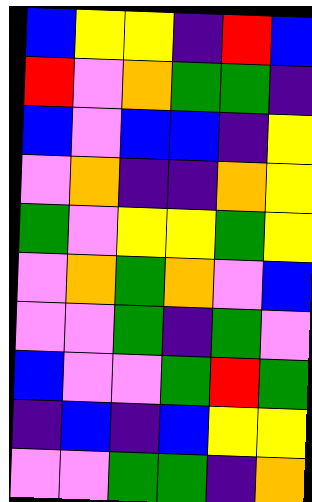[["blue", "yellow", "yellow", "indigo", "red", "blue"], ["red", "violet", "orange", "green", "green", "indigo"], ["blue", "violet", "blue", "blue", "indigo", "yellow"], ["violet", "orange", "indigo", "indigo", "orange", "yellow"], ["green", "violet", "yellow", "yellow", "green", "yellow"], ["violet", "orange", "green", "orange", "violet", "blue"], ["violet", "violet", "green", "indigo", "green", "violet"], ["blue", "violet", "violet", "green", "red", "green"], ["indigo", "blue", "indigo", "blue", "yellow", "yellow"], ["violet", "violet", "green", "green", "indigo", "orange"]]